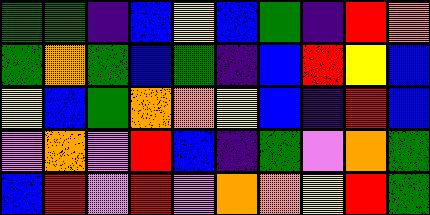[["green", "green", "indigo", "blue", "yellow", "blue", "green", "indigo", "red", "orange"], ["green", "orange", "green", "blue", "green", "indigo", "blue", "red", "yellow", "blue"], ["yellow", "blue", "green", "orange", "orange", "yellow", "blue", "indigo", "red", "blue"], ["violet", "orange", "violet", "red", "blue", "indigo", "green", "violet", "orange", "green"], ["blue", "red", "violet", "red", "violet", "orange", "orange", "yellow", "red", "green"]]